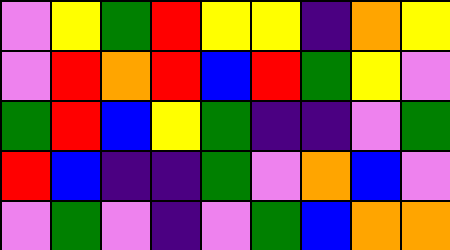[["violet", "yellow", "green", "red", "yellow", "yellow", "indigo", "orange", "yellow"], ["violet", "red", "orange", "red", "blue", "red", "green", "yellow", "violet"], ["green", "red", "blue", "yellow", "green", "indigo", "indigo", "violet", "green"], ["red", "blue", "indigo", "indigo", "green", "violet", "orange", "blue", "violet"], ["violet", "green", "violet", "indigo", "violet", "green", "blue", "orange", "orange"]]